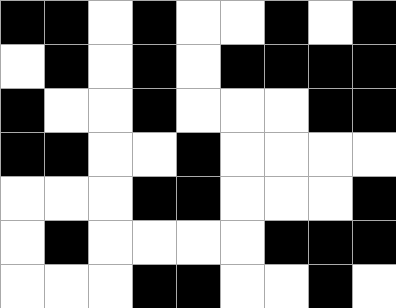[["black", "black", "white", "black", "white", "white", "black", "white", "black"], ["white", "black", "white", "black", "white", "black", "black", "black", "black"], ["black", "white", "white", "black", "white", "white", "white", "black", "black"], ["black", "black", "white", "white", "black", "white", "white", "white", "white"], ["white", "white", "white", "black", "black", "white", "white", "white", "black"], ["white", "black", "white", "white", "white", "white", "black", "black", "black"], ["white", "white", "white", "black", "black", "white", "white", "black", "white"]]